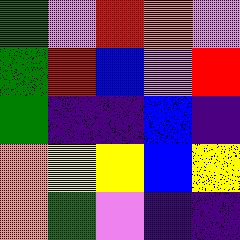[["green", "violet", "red", "orange", "violet"], ["green", "red", "blue", "violet", "red"], ["green", "indigo", "indigo", "blue", "indigo"], ["orange", "yellow", "yellow", "blue", "yellow"], ["orange", "green", "violet", "indigo", "indigo"]]